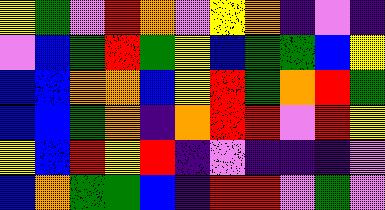[["yellow", "green", "violet", "red", "orange", "violet", "yellow", "orange", "indigo", "violet", "indigo"], ["violet", "blue", "green", "red", "green", "yellow", "blue", "green", "green", "blue", "yellow"], ["blue", "blue", "orange", "orange", "blue", "yellow", "red", "green", "orange", "red", "green"], ["blue", "blue", "green", "orange", "indigo", "orange", "red", "red", "violet", "red", "yellow"], ["yellow", "blue", "red", "yellow", "red", "indigo", "violet", "indigo", "indigo", "indigo", "violet"], ["blue", "orange", "green", "green", "blue", "indigo", "red", "red", "violet", "green", "violet"]]